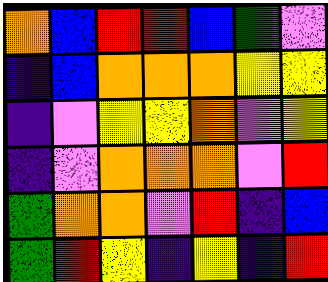[["orange", "blue", "red", "red", "blue", "green", "violet"], ["indigo", "blue", "orange", "orange", "orange", "yellow", "yellow"], ["indigo", "violet", "yellow", "yellow", "orange", "violet", "yellow"], ["indigo", "violet", "orange", "orange", "orange", "violet", "red"], ["green", "orange", "orange", "violet", "red", "indigo", "blue"], ["green", "red", "yellow", "indigo", "yellow", "indigo", "red"]]